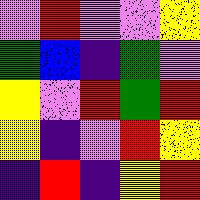[["violet", "red", "violet", "violet", "yellow"], ["green", "blue", "indigo", "green", "violet"], ["yellow", "violet", "red", "green", "red"], ["yellow", "indigo", "violet", "red", "yellow"], ["indigo", "red", "indigo", "yellow", "red"]]